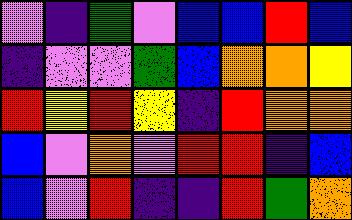[["violet", "indigo", "green", "violet", "blue", "blue", "red", "blue"], ["indigo", "violet", "violet", "green", "blue", "orange", "orange", "yellow"], ["red", "yellow", "red", "yellow", "indigo", "red", "orange", "orange"], ["blue", "violet", "orange", "violet", "red", "red", "indigo", "blue"], ["blue", "violet", "red", "indigo", "indigo", "red", "green", "orange"]]